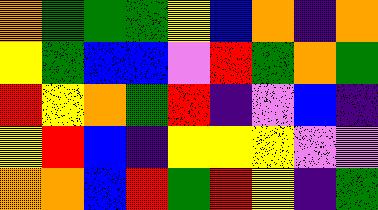[["orange", "green", "green", "green", "yellow", "blue", "orange", "indigo", "orange"], ["yellow", "green", "blue", "blue", "violet", "red", "green", "orange", "green"], ["red", "yellow", "orange", "green", "red", "indigo", "violet", "blue", "indigo"], ["yellow", "red", "blue", "indigo", "yellow", "yellow", "yellow", "violet", "violet"], ["orange", "orange", "blue", "red", "green", "red", "yellow", "indigo", "green"]]